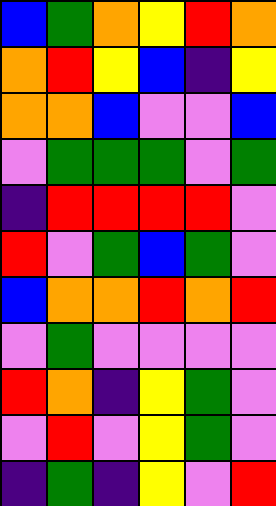[["blue", "green", "orange", "yellow", "red", "orange"], ["orange", "red", "yellow", "blue", "indigo", "yellow"], ["orange", "orange", "blue", "violet", "violet", "blue"], ["violet", "green", "green", "green", "violet", "green"], ["indigo", "red", "red", "red", "red", "violet"], ["red", "violet", "green", "blue", "green", "violet"], ["blue", "orange", "orange", "red", "orange", "red"], ["violet", "green", "violet", "violet", "violet", "violet"], ["red", "orange", "indigo", "yellow", "green", "violet"], ["violet", "red", "violet", "yellow", "green", "violet"], ["indigo", "green", "indigo", "yellow", "violet", "red"]]